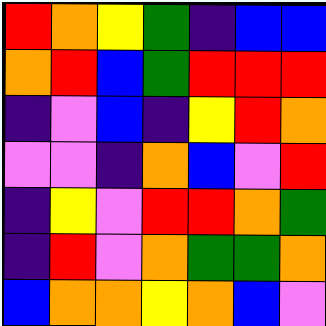[["red", "orange", "yellow", "green", "indigo", "blue", "blue"], ["orange", "red", "blue", "green", "red", "red", "red"], ["indigo", "violet", "blue", "indigo", "yellow", "red", "orange"], ["violet", "violet", "indigo", "orange", "blue", "violet", "red"], ["indigo", "yellow", "violet", "red", "red", "orange", "green"], ["indigo", "red", "violet", "orange", "green", "green", "orange"], ["blue", "orange", "orange", "yellow", "orange", "blue", "violet"]]